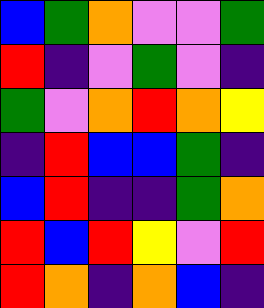[["blue", "green", "orange", "violet", "violet", "green"], ["red", "indigo", "violet", "green", "violet", "indigo"], ["green", "violet", "orange", "red", "orange", "yellow"], ["indigo", "red", "blue", "blue", "green", "indigo"], ["blue", "red", "indigo", "indigo", "green", "orange"], ["red", "blue", "red", "yellow", "violet", "red"], ["red", "orange", "indigo", "orange", "blue", "indigo"]]